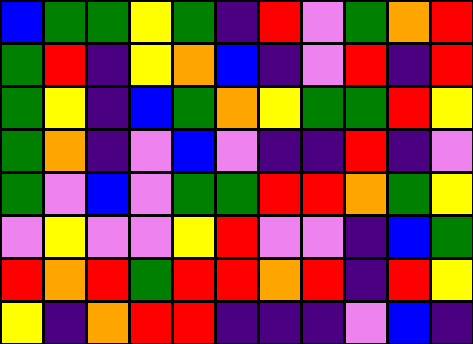[["blue", "green", "green", "yellow", "green", "indigo", "red", "violet", "green", "orange", "red"], ["green", "red", "indigo", "yellow", "orange", "blue", "indigo", "violet", "red", "indigo", "red"], ["green", "yellow", "indigo", "blue", "green", "orange", "yellow", "green", "green", "red", "yellow"], ["green", "orange", "indigo", "violet", "blue", "violet", "indigo", "indigo", "red", "indigo", "violet"], ["green", "violet", "blue", "violet", "green", "green", "red", "red", "orange", "green", "yellow"], ["violet", "yellow", "violet", "violet", "yellow", "red", "violet", "violet", "indigo", "blue", "green"], ["red", "orange", "red", "green", "red", "red", "orange", "red", "indigo", "red", "yellow"], ["yellow", "indigo", "orange", "red", "red", "indigo", "indigo", "indigo", "violet", "blue", "indigo"]]